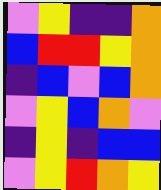[["violet", "yellow", "indigo", "indigo", "orange"], ["blue", "red", "red", "yellow", "orange"], ["indigo", "blue", "violet", "blue", "orange"], ["violet", "yellow", "blue", "orange", "violet"], ["indigo", "yellow", "indigo", "blue", "blue"], ["violet", "yellow", "red", "orange", "yellow"]]